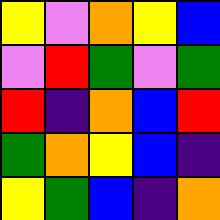[["yellow", "violet", "orange", "yellow", "blue"], ["violet", "red", "green", "violet", "green"], ["red", "indigo", "orange", "blue", "red"], ["green", "orange", "yellow", "blue", "indigo"], ["yellow", "green", "blue", "indigo", "orange"]]